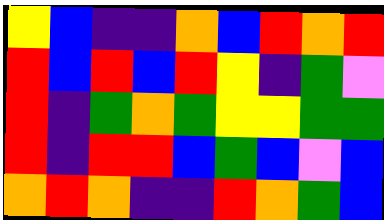[["yellow", "blue", "indigo", "indigo", "orange", "blue", "red", "orange", "red"], ["red", "blue", "red", "blue", "red", "yellow", "indigo", "green", "violet"], ["red", "indigo", "green", "orange", "green", "yellow", "yellow", "green", "green"], ["red", "indigo", "red", "red", "blue", "green", "blue", "violet", "blue"], ["orange", "red", "orange", "indigo", "indigo", "red", "orange", "green", "blue"]]